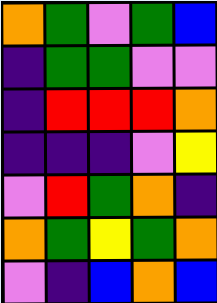[["orange", "green", "violet", "green", "blue"], ["indigo", "green", "green", "violet", "violet"], ["indigo", "red", "red", "red", "orange"], ["indigo", "indigo", "indigo", "violet", "yellow"], ["violet", "red", "green", "orange", "indigo"], ["orange", "green", "yellow", "green", "orange"], ["violet", "indigo", "blue", "orange", "blue"]]